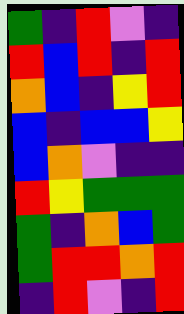[["green", "indigo", "red", "violet", "indigo"], ["red", "blue", "red", "indigo", "red"], ["orange", "blue", "indigo", "yellow", "red"], ["blue", "indigo", "blue", "blue", "yellow"], ["blue", "orange", "violet", "indigo", "indigo"], ["red", "yellow", "green", "green", "green"], ["green", "indigo", "orange", "blue", "green"], ["green", "red", "red", "orange", "red"], ["indigo", "red", "violet", "indigo", "red"]]